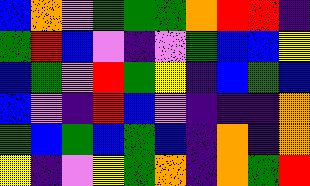[["blue", "orange", "violet", "green", "green", "green", "orange", "red", "red", "indigo"], ["green", "red", "blue", "violet", "indigo", "violet", "green", "blue", "blue", "yellow"], ["blue", "green", "violet", "red", "green", "yellow", "indigo", "blue", "green", "blue"], ["blue", "violet", "indigo", "red", "blue", "violet", "indigo", "indigo", "indigo", "orange"], ["green", "blue", "green", "blue", "green", "blue", "indigo", "orange", "indigo", "orange"], ["yellow", "indigo", "violet", "yellow", "green", "orange", "indigo", "orange", "green", "red"]]